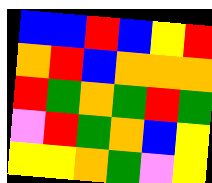[["blue", "blue", "red", "blue", "yellow", "red"], ["orange", "red", "blue", "orange", "orange", "orange"], ["red", "green", "orange", "green", "red", "green"], ["violet", "red", "green", "orange", "blue", "yellow"], ["yellow", "yellow", "orange", "green", "violet", "yellow"]]